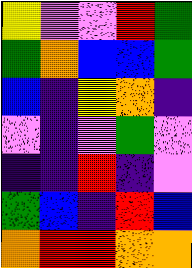[["yellow", "violet", "violet", "red", "green"], ["green", "orange", "blue", "blue", "green"], ["blue", "indigo", "yellow", "orange", "indigo"], ["violet", "indigo", "violet", "green", "violet"], ["indigo", "indigo", "red", "indigo", "violet"], ["green", "blue", "indigo", "red", "blue"], ["orange", "red", "red", "orange", "orange"]]